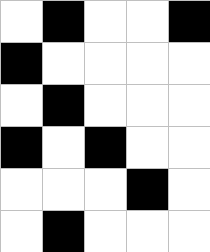[["white", "black", "white", "white", "black"], ["black", "white", "white", "white", "white"], ["white", "black", "white", "white", "white"], ["black", "white", "black", "white", "white"], ["white", "white", "white", "black", "white"], ["white", "black", "white", "white", "white"]]